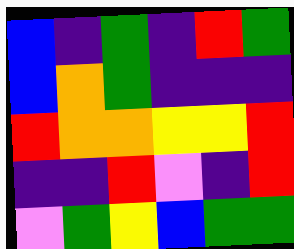[["blue", "indigo", "green", "indigo", "red", "green"], ["blue", "orange", "green", "indigo", "indigo", "indigo"], ["red", "orange", "orange", "yellow", "yellow", "red"], ["indigo", "indigo", "red", "violet", "indigo", "red"], ["violet", "green", "yellow", "blue", "green", "green"]]